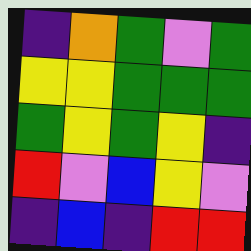[["indigo", "orange", "green", "violet", "green"], ["yellow", "yellow", "green", "green", "green"], ["green", "yellow", "green", "yellow", "indigo"], ["red", "violet", "blue", "yellow", "violet"], ["indigo", "blue", "indigo", "red", "red"]]